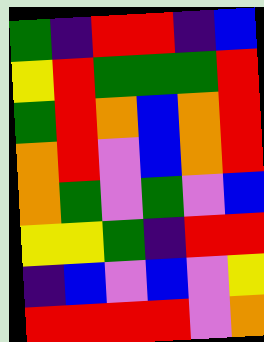[["green", "indigo", "red", "red", "indigo", "blue"], ["yellow", "red", "green", "green", "green", "red"], ["green", "red", "orange", "blue", "orange", "red"], ["orange", "red", "violet", "blue", "orange", "red"], ["orange", "green", "violet", "green", "violet", "blue"], ["yellow", "yellow", "green", "indigo", "red", "red"], ["indigo", "blue", "violet", "blue", "violet", "yellow"], ["red", "red", "red", "red", "violet", "orange"]]